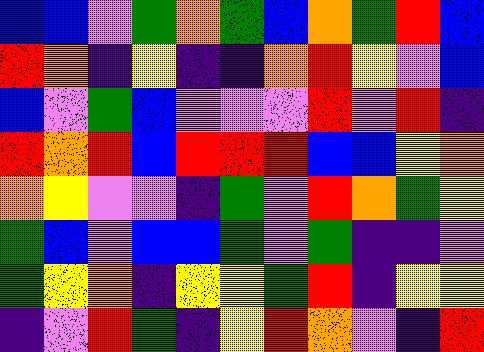[["blue", "blue", "violet", "green", "orange", "green", "blue", "orange", "green", "red", "blue"], ["red", "orange", "indigo", "yellow", "indigo", "indigo", "orange", "red", "yellow", "violet", "blue"], ["blue", "violet", "green", "blue", "violet", "violet", "violet", "red", "violet", "red", "indigo"], ["red", "orange", "red", "blue", "red", "red", "red", "blue", "blue", "yellow", "orange"], ["orange", "yellow", "violet", "violet", "indigo", "green", "violet", "red", "orange", "green", "yellow"], ["green", "blue", "violet", "blue", "blue", "green", "violet", "green", "indigo", "indigo", "violet"], ["green", "yellow", "orange", "indigo", "yellow", "yellow", "green", "red", "indigo", "yellow", "yellow"], ["indigo", "violet", "red", "green", "indigo", "yellow", "red", "orange", "violet", "indigo", "red"]]